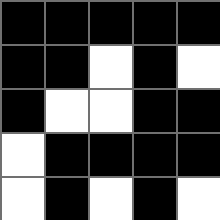[["black", "black", "black", "black", "black"], ["black", "black", "white", "black", "white"], ["black", "white", "white", "black", "black"], ["white", "black", "black", "black", "black"], ["white", "black", "white", "black", "white"]]